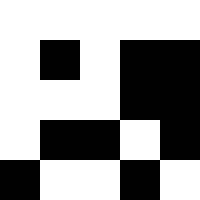[["white", "white", "white", "white", "white"], ["white", "black", "white", "black", "black"], ["white", "white", "white", "black", "black"], ["white", "black", "black", "white", "black"], ["black", "white", "white", "black", "white"]]